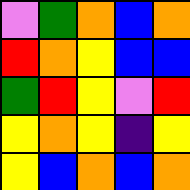[["violet", "green", "orange", "blue", "orange"], ["red", "orange", "yellow", "blue", "blue"], ["green", "red", "yellow", "violet", "red"], ["yellow", "orange", "yellow", "indigo", "yellow"], ["yellow", "blue", "orange", "blue", "orange"]]